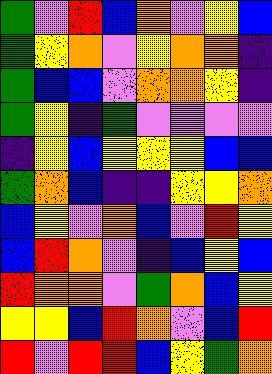[["green", "violet", "red", "blue", "orange", "violet", "yellow", "blue"], ["green", "yellow", "orange", "violet", "yellow", "orange", "orange", "indigo"], ["green", "blue", "blue", "violet", "orange", "orange", "yellow", "indigo"], ["green", "yellow", "indigo", "green", "violet", "violet", "violet", "violet"], ["indigo", "yellow", "blue", "yellow", "yellow", "yellow", "blue", "blue"], ["green", "orange", "blue", "indigo", "indigo", "yellow", "yellow", "orange"], ["blue", "yellow", "violet", "orange", "blue", "violet", "red", "yellow"], ["blue", "red", "orange", "violet", "indigo", "blue", "yellow", "blue"], ["red", "orange", "orange", "violet", "green", "orange", "blue", "yellow"], ["yellow", "yellow", "blue", "red", "orange", "violet", "blue", "red"], ["red", "violet", "red", "red", "blue", "yellow", "green", "orange"]]